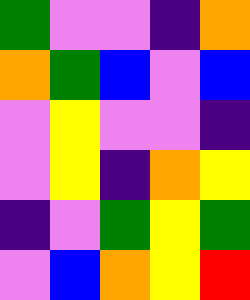[["green", "violet", "violet", "indigo", "orange"], ["orange", "green", "blue", "violet", "blue"], ["violet", "yellow", "violet", "violet", "indigo"], ["violet", "yellow", "indigo", "orange", "yellow"], ["indigo", "violet", "green", "yellow", "green"], ["violet", "blue", "orange", "yellow", "red"]]